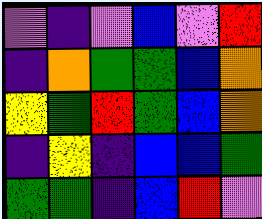[["violet", "indigo", "violet", "blue", "violet", "red"], ["indigo", "orange", "green", "green", "blue", "orange"], ["yellow", "green", "red", "green", "blue", "orange"], ["indigo", "yellow", "indigo", "blue", "blue", "green"], ["green", "green", "indigo", "blue", "red", "violet"]]